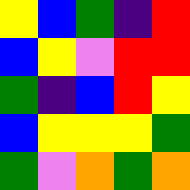[["yellow", "blue", "green", "indigo", "red"], ["blue", "yellow", "violet", "red", "red"], ["green", "indigo", "blue", "red", "yellow"], ["blue", "yellow", "yellow", "yellow", "green"], ["green", "violet", "orange", "green", "orange"]]